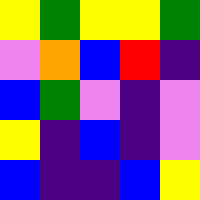[["yellow", "green", "yellow", "yellow", "green"], ["violet", "orange", "blue", "red", "indigo"], ["blue", "green", "violet", "indigo", "violet"], ["yellow", "indigo", "blue", "indigo", "violet"], ["blue", "indigo", "indigo", "blue", "yellow"]]